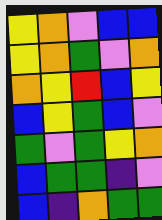[["yellow", "orange", "violet", "blue", "blue"], ["yellow", "orange", "green", "violet", "orange"], ["orange", "yellow", "red", "blue", "yellow"], ["blue", "yellow", "green", "blue", "violet"], ["green", "violet", "green", "yellow", "orange"], ["blue", "green", "green", "indigo", "violet"], ["blue", "indigo", "orange", "green", "green"]]